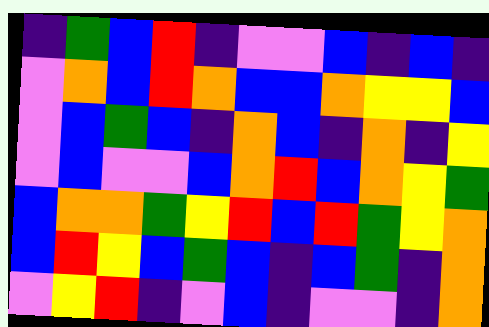[["indigo", "green", "blue", "red", "indigo", "violet", "violet", "blue", "indigo", "blue", "indigo"], ["violet", "orange", "blue", "red", "orange", "blue", "blue", "orange", "yellow", "yellow", "blue"], ["violet", "blue", "green", "blue", "indigo", "orange", "blue", "indigo", "orange", "indigo", "yellow"], ["violet", "blue", "violet", "violet", "blue", "orange", "red", "blue", "orange", "yellow", "green"], ["blue", "orange", "orange", "green", "yellow", "red", "blue", "red", "green", "yellow", "orange"], ["blue", "red", "yellow", "blue", "green", "blue", "indigo", "blue", "green", "indigo", "orange"], ["violet", "yellow", "red", "indigo", "violet", "blue", "indigo", "violet", "violet", "indigo", "orange"]]